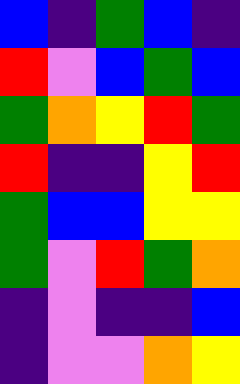[["blue", "indigo", "green", "blue", "indigo"], ["red", "violet", "blue", "green", "blue"], ["green", "orange", "yellow", "red", "green"], ["red", "indigo", "indigo", "yellow", "red"], ["green", "blue", "blue", "yellow", "yellow"], ["green", "violet", "red", "green", "orange"], ["indigo", "violet", "indigo", "indigo", "blue"], ["indigo", "violet", "violet", "orange", "yellow"]]